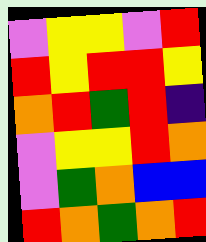[["violet", "yellow", "yellow", "violet", "red"], ["red", "yellow", "red", "red", "yellow"], ["orange", "red", "green", "red", "indigo"], ["violet", "yellow", "yellow", "red", "orange"], ["violet", "green", "orange", "blue", "blue"], ["red", "orange", "green", "orange", "red"]]